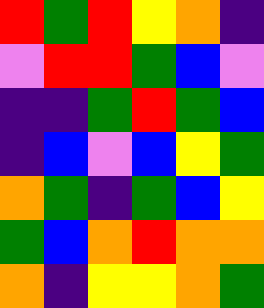[["red", "green", "red", "yellow", "orange", "indigo"], ["violet", "red", "red", "green", "blue", "violet"], ["indigo", "indigo", "green", "red", "green", "blue"], ["indigo", "blue", "violet", "blue", "yellow", "green"], ["orange", "green", "indigo", "green", "blue", "yellow"], ["green", "blue", "orange", "red", "orange", "orange"], ["orange", "indigo", "yellow", "yellow", "orange", "green"]]